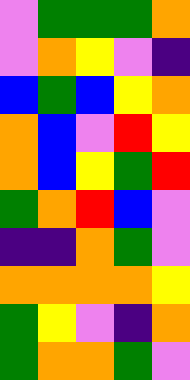[["violet", "green", "green", "green", "orange"], ["violet", "orange", "yellow", "violet", "indigo"], ["blue", "green", "blue", "yellow", "orange"], ["orange", "blue", "violet", "red", "yellow"], ["orange", "blue", "yellow", "green", "red"], ["green", "orange", "red", "blue", "violet"], ["indigo", "indigo", "orange", "green", "violet"], ["orange", "orange", "orange", "orange", "yellow"], ["green", "yellow", "violet", "indigo", "orange"], ["green", "orange", "orange", "green", "violet"]]